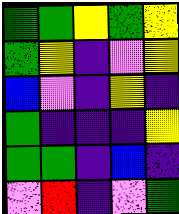[["green", "green", "yellow", "green", "yellow"], ["green", "yellow", "indigo", "violet", "yellow"], ["blue", "violet", "indigo", "yellow", "indigo"], ["green", "indigo", "indigo", "indigo", "yellow"], ["green", "green", "indigo", "blue", "indigo"], ["violet", "red", "indigo", "violet", "green"]]